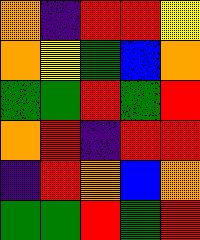[["orange", "indigo", "red", "red", "yellow"], ["orange", "yellow", "green", "blue", "orange"], ["green", "green", "red", "green", "red"], ["orange", "red", "indigo", "red", "red"], ["indigo", "red", "orange", "blue", "orange"], ["green", "green", "red", "green", "red"]]